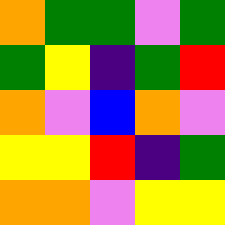[["orange", "green", "green", "violet", "green"], ["green", "yellow", "indigo", "green", "red"], ["orange", "violet", "blue", "orange", "violet"], ["yellow", "yellow", "red", "indigo", "green"], ["orange", "orange", "violet", "yellow", "yellow"]]